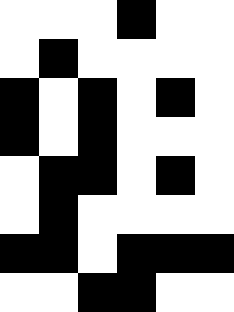[["white", "white", "white", "black", "white", "white"], ["white", "black", "white", "white", "white", "white"], ["black", "white", "black", "white", "black", "white"], ["black", "white", "black", "white", "white", "white"], ["white", "black", "black", "white", "black", "white"], ["white", "black", "white", "white", "white", "white"], ["black", "black", "white", "black", "black", "black"], ["white", "white", "black", "black", "white", "white"]]